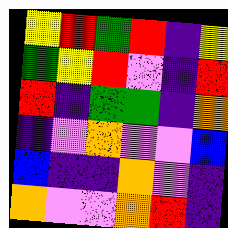[["yellow", "red", "green", "red", "indigo", "yellow"], ["green", "yellow", "red", "violet", "indigo", "red"], ["red", "indigo", "green", "green", "indigo", "orange"], ["indigo", "violet", "orange", "violet", "violet", "blue"], ["blue", "indigo", "indigo", "orange", "violet", "indigo"], ["orange", "violet", "violet", "orange", "red", "indigo"]]